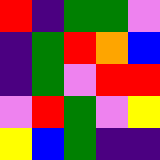[["red", "indigo", "green", "green", "violet"], ["indigo", "green", "red", "orange", "blue"], ["indigo", "green", "violet", "red", "red"], ["violet", "red", "green", "violet", "yellow"], ["yellow", "blue", "green", "indigo", "indigo"]]